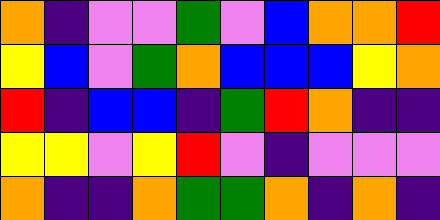[["orange", "indigo", "violet", "violet", "green", "violet", "blue", "orange", "orange", "red"], ["yellow", "blue", "violet", "green", "orange", "blue", "blue", "blue", "yellow", "orange"], ["red", "indigo", "blue", "blue", "indigo", "green", "red", "orange", "indigo", "indigo"], ["yellow", "yellow", "violet", "yellow", "red", "violet", "indigo", "violet", "violet", "violet"], ["orange", "indigo", "indigo", "orange", "green", "green", "orange", "indigo", "orange", "indigo"]]